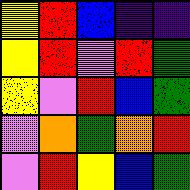[["yellow", "red", "blue", "indigo", "indigo"], ["yellow", "red", "violet", "red", "green"], ["yellow", "violet", "red", "blue", "green"], ["violet", "orange", "green", "orange", "red"], ["violet", "red", "yellow", "blue", "green"]]